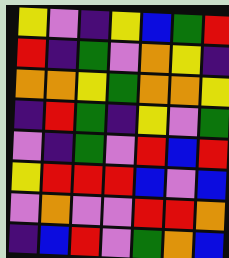[["yellow", "violet", "indigo", "yellow", "blue", "green", "red"], ["red", "indigo", "green", "violet", "orange", "yellow", "indigo"], ["orange", "orange", "yellow", "green", "orange", "orange", "yellow"], ["indigo", "red", "green", "indigo", "yellow", "violet", "green"], ["violet", "indigo", "green", "violet", "red", "blue", "red"], ["yellow", "red", "red", "red", "blue", "violet", "blue"], ["violet", "orange", "violet", "violet", "red", "red", "orange"], ["indigo", "blue", "red", "violet", "green", "orange", "blue"]]